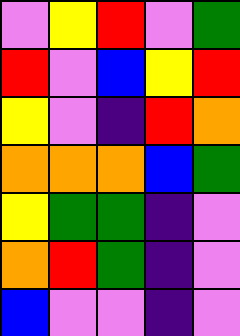[["violet", "yellow", "red", "violet", "green"], ["red", "violet", "blue", "yellow", "red"], ["yellow", "violet", "indigo", "red", "orange"], ["orange", "orange", "orange", "blue", "green"], ["yellow", "green", "green", "indigo", "violet"], ["orange", "red", "green", "indigo", "violet"], ["blue", "violet", "violet", "indigo", "violet"]]